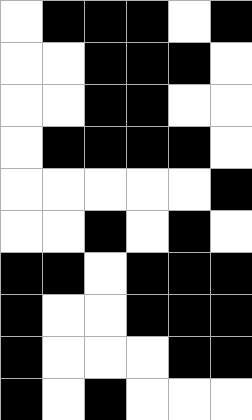[["white", "black", "black", "black", "white", "black"], ["white", "white", "black", "black", "black", "white"], ["white", "white", "black", "black", "white", "white"], ["white", "black", "black", "black", "black", "white"], ["white", "white", "white", "white", "white", "black"], ["white", "white", "black", "white", "black", "white"], ["black", "black", "white", "black", "black", "black"], ["black", "white", "white", "black", "black", "black"], ["black", "white", "white", "white", "black", "black"], ["black", "white", "black", "white", "white", "white"]]